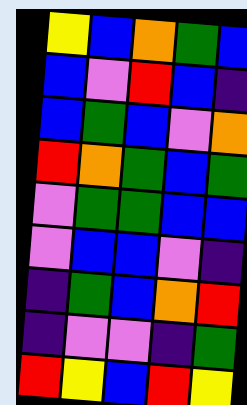[["yellow", "blue", "orange", "green", "blue"], ["blue", "violet", "red", "blue", "indigo"], ["blue", "green", "blue", "violet", "orange"], ["red", "orange", "green", "blue", "green"], ["violet", "green", "green", "blue", "blue"], ["violet", "blue", "blue", "violet", "indigo"], ["indigo", "green", "blue", "orange", "red"], ["indigo", "violet", "violet", "indigo", "green"], ["red", "yellow", "blue", "red", "yellow"]]